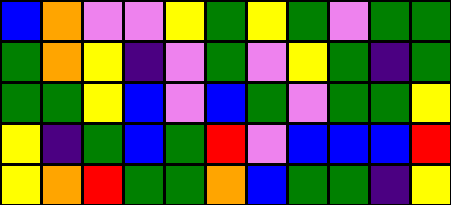[["blue", "orange", "violet", "violet", "yellow", "green", "yellow", "green", "violet", "green", "green"], ["green", "orange", "yellow", "indigo", "violet", "green", "violet", "yellow", "green", "indigo", "green"], ["green", "green", "yellow", "blue", "violet", "blue", "green", "violet", "green", "green", "yellow"], ["yellow", "indigo", "green", "blue", "green", "red", "violet", "blue", "blue", "blue", "red"], ["yellow", "orange", "red", "green", "green", "orange", "blue", "green", "green", "indigo", "yellow"]]